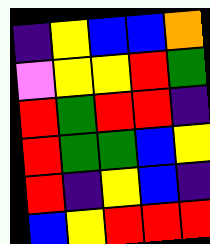[["indigo", "yellow", "blue", "blue", "orange"], ["violet", "yellow", "yellow", "red", "green"], ["red", "green", "red", "red", "indigo"], ["red", "green", "green", "blue", "yellow"], ["red", "indigo", "yellow", "blue", "indigo"], ["blue", "yellow", "red", "red", "red"]]